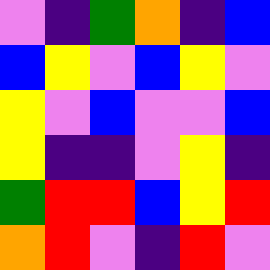[["violet", "indigo", "green", "orange", "indigo", "blue"], ["blue", "yellow", "violet", "blue", "yellow", "violet"], ["yellow", "violet", "blue", "violet", "violet", "blue"], ["yellow", "indigo", "indigo", "violet", "yellow", "indigo"], ["green", "red", "red", "blue", "yellow", "red"], ["orange", "red", "violet", "indigo", "red", "violet"]]